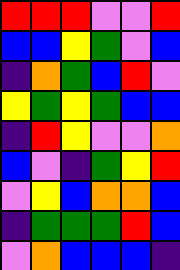[["red", "red", "red", "violet", "violet", "red"], ["blue", "blue", "yellow", "green", "violet", "blue"], ["indigo", "orange", "green", "blue", "red", "violet"], ["yellow", "green", "yellow", "green", "blue", "blue"], ["indigo", "red", "yellow", "violet", "violet", "orange"], ["blue", "violet", "indigo", "green", "yellow", "red"], ["violet", "yellow", "blue", "orange", "orange", "blue"], ["indigo", "green", "green", "green", "red", "blue"], ["violet", "orange", "blue", "blue", "blue", "indigo"]]